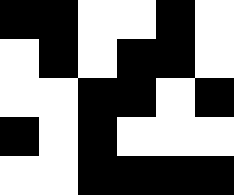[["black", "black", "white", "white", "black", "white"], ["white", "black", "white", "black", "black", "white"], ["white", "white", "black", "black", "white", "black"], ["black", "white", "black", "white", "white", "white"], ["white", "white", "black", "black", "black", "black"]]